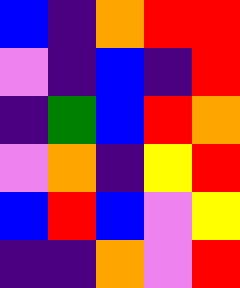[["blue", "indigo", "orange", "red", "red"], ["violet", "indigo", "blue", "indigo", "red"], ["indigo", "green", "blue", "red", "orange"], ["violet", "orange", "indigo", "yellow", "red"], ["blue", "red", "blue", "violet", "yellow"], ["indigo", "indigo", "orange", "violet", "red"]]